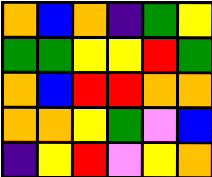[["orange", "blue", "orange", "indigo", "green", "yellow"], ["green", "green", "yellow", "yellow", "red", "green"], ["orange", "blue", "red", "red", "orange", "orange"], ["orange", "orange", "yellow", "green", "violet", "blue"], ["indigo", "yellow", "red", "violet", "yellow", "orange"]]